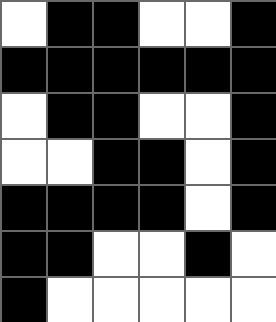[["white", "black", "black", "white", "white", "black"], ["black", "black", "black", "black", "black", "black"], ["white", "black", "black", "white", "white", "black"], ["white", "white", "black", "black", "white", "black"], ["black", "black", "black", "black", "white", "black"], ["black", "black", "white", "white", "black", "white"], ["black", "white", "white", "white", "white", "white"]]